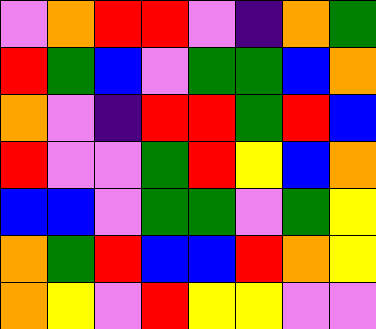[["violet", "orange", "red", "red", "violet", "indigo", "orange", "green"], ["red", "green", "blue", "violet", "green", "green", "blue", "orange"], ["orange", "violet", "indigo", "red", "red", "green", "red", "blue"], ["red", "violet", "violet", "green", "red", "yellow", "blue", "orange"], ["blue", "blue", "violet", "green", "green", "violet", "green", "yellow"], ["orange", "green", "red", "blue", "blue", "red", "orange", "yellow"], ["orange", "yellow", "violet", "red", "yellow", "yellow", "violet", "violet"]]